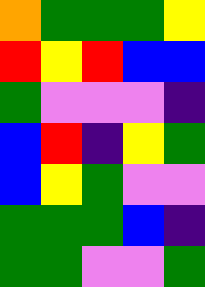[["orange", "green", "green", "green", "yellow"], ["red", "yellow", "red", "blue", "blue"], ["green", "violet", "violet", "violet", "indigo"], ["blue", "red", "indigo", "yellow", "green"], ["blue", "yellow", "green", "violet", "violet"], ["green", "green", "green", "blue", "indigo"], ["green", "green", "violet", "violet", "green"]]